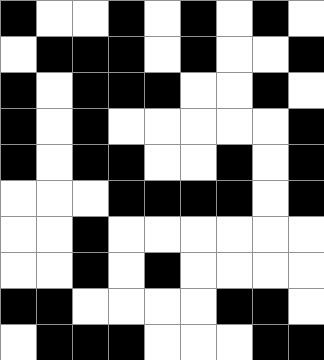[["black", "white", "white", "black", "white", "black", "white", "black", "white"], ["white", "black", "black", "black", "white", "black", "white", "white", "black"], ["black", "white", "black", "black", "black", "white", "white", "black", "white"], ["black", "white", "black", "white", "white", "white", "white", "white", "black"], ["black", "white", "black", "black", "white", "white", "black", "white", "black"], ["white", "white", "white", "black", "black", "black", "black", "white", "black"], ["white", "white", "black", "white", "white", "white", "white", "white", "white"], ["white", "white", "black", "white", "black", "white", "white", "white", "white"], ["black", "black", "white", "white", "white", "white", "black", "black", "white"], ["white", "black", "black", "black", "white", "white", "white", "black", "black"]]